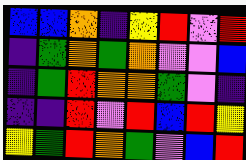[["blue", "blue", "orange", "indigo", "yellow", "red", "violet", "red"], ["indigo", "green", "orange", "green", "orange", "violet", "violet", "blue"], ["indigo", "green", "red", "orange", "orange", "green", "violet", "indigo"], ["indigo", "indigo", "red", "violet", "red", "blue", "red", "yellow"], ["yellow", "green", "red", "orange", "green", "violet", "blue", "red"]]